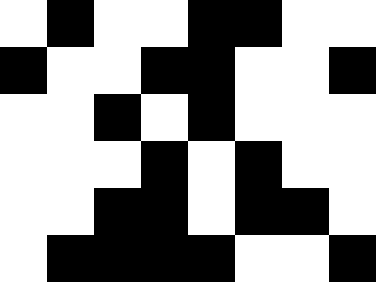[["white", "black", "white", "white", "black", "black", "white", "white"], ["black", "white", "white", "black", "black", "white", "white", "black"], ["white", "white", "black", "white", "black", "white", "white", "white"], ["white", "white", "white", "black", "white", "black", "white", "white"], ["white", "white", "black", "black", "white", "black", "black", "white"], ["white", "black", "black", "black", "black", "white", "white", "black"]]